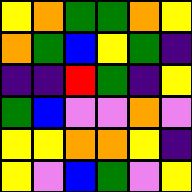[["yellow", "orange", "green", "green", "orange", "yellow"], ["orange", "green", "blue", "yellow", "green", "indigo"], ["indigo", "indigo", "red", "green", "indigo", "yellow"], ["green", "blue", "violet", "violet", "orange", "violet"], ["yellow", "yellow", "orange", "orange", "yellow", "indigo"], ["yellow", "violet", "blue", "green", "violet", "yellow"]]